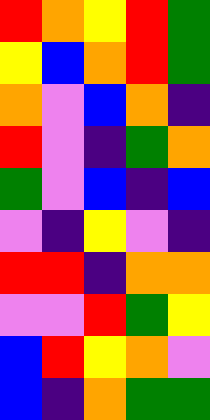[["red", "orange", "yellow", "red", "green"], ["yellow", "blue", "orange", "red", "green"], ["orange", "violet", "blue", "orange", "indigo"], ["red", "violet", "indigo", "green", "orange"], ["green", "violet", "blue", "indigo", "blue"], ["violet", "indigo", "yellow", "violet", "indigo"], ["red", "red", "indigo", "orange", "orange"], ["violet", "violet", "red", "green", "yellow"], ["blue", "red", "yellow", "orange", "violet"], ["blue", "indigo", "orange", "green", "green"]]